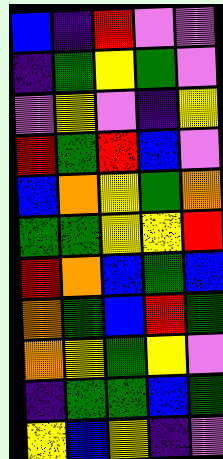[["blue", "indigo", "red", "violet", "violet"], ["indigo", "green", "yellow", "green", "violet"], ["violet", "yellow", "violet", "indigo", "yellow"], ["red", "green", "red", "blue", "violet"], ["blue", "orange", "yellow", "green", "orange"], ["green", "green", "yellow", "yellow", "red"], ["red", "orange", "blue", "green", "blue"], ["orange", "green", "blue", "red", "green"], ["orange", "yellow", "green", "yellow", "violet"], ["indigo", "green", "green", "blue", "green"], ["yellow", "blue", "yellow", "indigo", "violet"]]